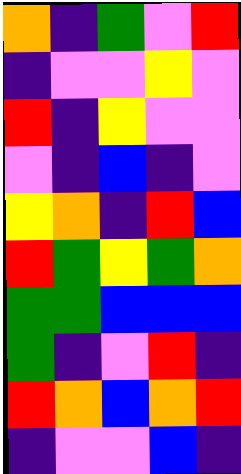[["orange", "indigo", "green", "violet", "red"], ["indigo", "violet", "violet", "yellow", "violet"], ["red", "indigo", "yellow", "violet", "violet"], ["violet", "indigo", "blue", "indigo", "violet"], ["yellow", "orange", "indigo", "red", "blue"], ["red", "green", "yellow", "green", "orange"], ["green", "green", "blue", "blue", "blue"], ["green", "indigo", "violet", "red", "indigo"], ["red", "orange", "blue", "orange", "red"], ["indigo", "violet", "violet", "blue", "indigo"]]